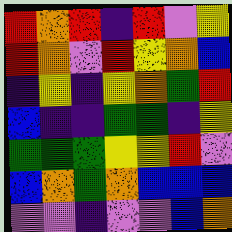[["red", "orange", "red", "indigo", "red", "violet", "yellow"], ["red", "orange", "violet", "red", "yellow", "orange", "blue"], ["indigo", "yellow", "indigo", "yellow", "orange", "green", "red"], ["blue", "indigo", "indigo", "green", "green", "indigo", "yellow"], ["green", "green", "green", "yellow", "yellow", "red", "violet"], ["blue", "orange", "green", "orange", "blue", "blue", "blue"], ["violet", "violet", "indigo", "violet", "violet", "blue", "orange"]]